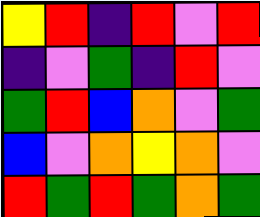[["yellow", "red", "indigo", "red", "violet", "red"], ["indigo", "violet", "green", "indigo", "red", "violet"], ["green", "red", "blue", "orange", "violet", "green"], ["blue", "violet", "orange", "yellow", "orange", "violet"], ["red", "green", "red", "green", "orange", "green"]]